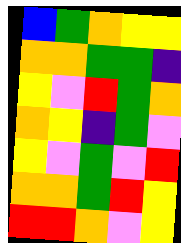[["blue", "green", "orange", "yellow", "yellow"], ["orange", "orange", "green", "green", "indigo"], ["yellow", "violet", "red", "green", "orange"], ["orange", "yellow", "indigo", "green", "violet"], ["yellow", "violet", "green", "violet", "red"], ["orange", "orange", "green", "red", "yellow"], ["red", "red", "orange", "violet", "yellow"]]